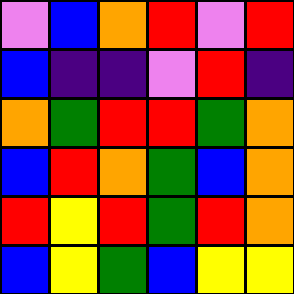[["violet", "blue", "orange", "red", "violet", "red"], ["blue", "indigo", "indigo", "violet", "red", "indigo"], ["orange", "green", "red", "red", "green", "orange"], ["blue", "red", "orange", "green", "blue", "orange"], ["red", "yellow", "red", "green", "red", "orange"], ["blue", "yellow", "green", "blue", "yellow", "yellow"]]